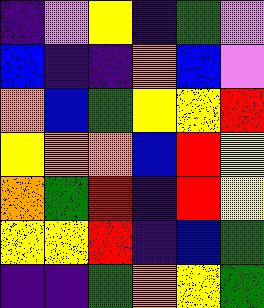[["indigo", "violet", "yellow", "indigo", "green", "violet"], ["blue", "indigo", "indigo", "orange", "blue", "violet"], ["orange", "blue", "green", "yellow", "yellow", "red"], ["yellow", "orange", "orange", "blue", "red", "yellow"], ["orange", "green", "red", "indigo", "red", "yellow"], ["yellow", "yellow", "red", "indigo", "blue", "green"], ["indigo", "indigo", "green", "orange", "yellow", "green"]]